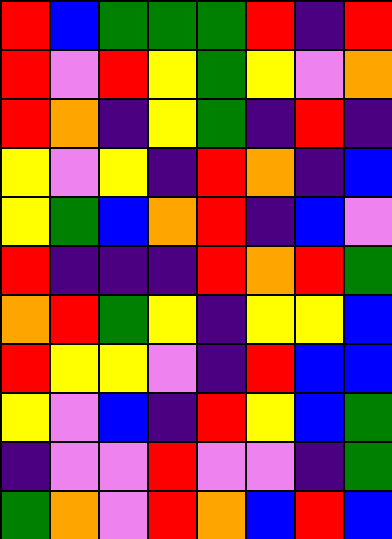[["red", "blue", "green", "green", "green", "red", "indigo", "red"], ["red", "violet", "red", "yellow", "green", "yellow", "violet", "orange"], ["red", "orange", "indigo", "yellow", "green", "indigo", "red", "indigo"], ["yellow", "violet", "yellow", "indigo", "red", "orange", "indigo", "blue"], ["yellow", "green", "blue", "orange", "red", "indigo", "blue", "violet"], ["red", "indigo", "indigo", "indigo", "red", "orange", "red", "green"], ["orange", "red", "green", "yellow", "indigo", "yellow", "yellow", "blue"], ["red", "yellow", "yellow", "violet", "indigo", "red", "blue", "blue"], ["yellow", "violet", "blue", "indigo", "red", "yellow", "blue", "green"], ["indigo", "violet", "violet", "red", "violet", "violet", "indigo", "green"], ["green", "orange", "violet", "red", "orange", "blue", "red", "blue"]]